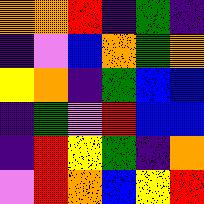[["orange", "orange", "red", "indigo", "green", "indigo"], ["indigo", "violet", "blue", "orange", "green", "orange"], ["yellow", "orange", "indigo", "green", "blue", "blue"], ["indigo", "green", "violet", "red", "blue", "blue"], ["indigo", "red", "yellow", "green", "indigo", "orange"], ["violet", "red", "orange", "blue", "yellow", "red"]]